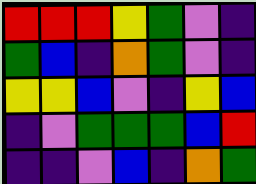[["red", "red", "red", "yellow", "green", "violet", "indigo"], ["green", "blue", "indigo", "orange", "green", "violet", "indigo"], ["yellow", "yellow", "blue", "violet", "indigo", "yellow", "blue"], ["indigo", "violet", "green", "green", "green", "blue", "red"], ["indigo", "indigo", "violet", "blue", "indigo", "orange", "green"]]